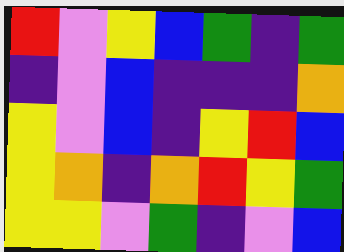[["red", "violet", "yellow", "blue", "green", "indigo", "green"], ["indigo", "violet", "blue", "indigo", "indigo", "indigo", "orange"], ["yellow", "violet", "blue", "indigo", "yellow", "red", "blue"], ["yellow", "orange", "indigo", "orange", "red", "yellow", "green"], ["yellow", "yellow", "violet", "green", "indigo", "violet", "blue"]]